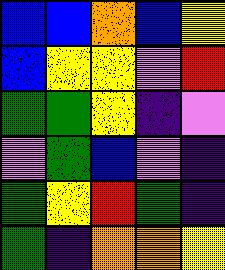[["blue", "blue", "orange", "blue", "yellow"], ["blue", "yellow", "yellow", "violet", "red"], ["green", "green", "yellow", "indigo", "violet"], ["violet", "green", "blue", "violet", "indigo"], ["green", "yellow", "red", "green", "indigo"], ["green", "indigo", "orange", "orange", "yellow"]]